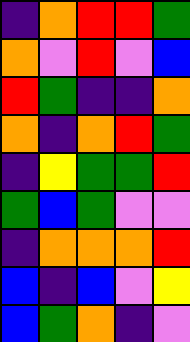[["indigo", "orange", "red", "red", "green"], ["orange", "violet", "red", "violet", "blue"], ["red", "green", "indigo", "indigo", "orange"], ["orange", "indigo", "orange", "red", "green"], ["indigo", "yellow", "green", "green", "red"], ["green", "blue", "green", "violet", "violet"], ["indigo", "orange", "orange", "orange", "red"], ["blue", "indigo", "blue", "violet", "yellow"], ["blue", "green", "orange", "indigo", "violet"]]